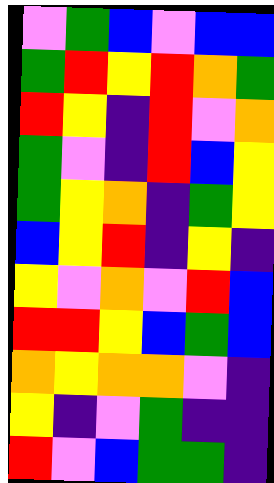[["violet", "green", "blue", "violet", "blue", "blue"], ["green", "red", "yellow", "red", "orange", "green"], ["red", "yellow", "indigo", "red", "violet", "orange"], ["green", "violet", "indigo", "red", "blue", "yellow"], ["green", "yellow", "orange", "indigo", "green", "yellow"], ["blue", "yellow", "red", "indigo", "yellow", "indigo"], ["yellow", "violet", "orange", "violet", "red", "blue"], ["red", "red", "yellow", "blue", "green", "blue"], ["orange", "yellow", "orange", "orange", "violet", "indigo"], ["yellow", "indigo", "violet", "green", "indigo", "indigo"], ["red", "violet", "blue", "green", "green", "indigo"]]